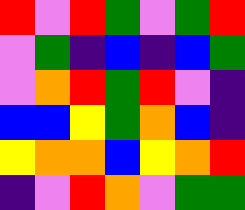[["red", "violet", "red", "green", "violet", "green", "red"], ["violet", "green", "indigo", "blue", "indigo", "blue", "green"], ["violet", "orange", "red", "green", "red", "violet", "indigo"], ["blue", "blue", "yellow", "green", "orange", "blue", "indigo"], ["yellow", "orange", "orange", "blue", "yellow", "orange", "red"], ["indigo", "violet", "red", "orange", "violet", "green", "green"]]